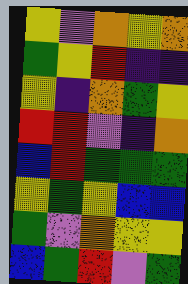[["yellow", "violet", "orange", "yellow", "orange"], ["green", "yellow", "red", "indigo", "indigo"], ["yellow", "indigo", "orange", "green", "yellow"], ["red", "red", "violet", "indigo", "orange"], ["blue", "red", "green", "green", "green"], ["yellow", "green", "yellow", "blue", "blue"], ["green", "violet", "orange", "yellow", "yellow"], ["blue", "green", "red", "violet", "green"]]